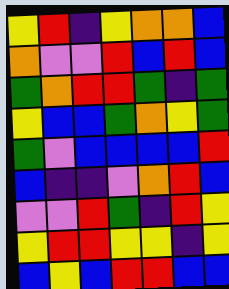[["yellow", "red", "indigo", "yellow", "orange", "orange", "blue"], ["orange", "violet", "violet", "red", "blue", "red", "blue"], ["green", "orange", "red", "red", "green", "indigo", "green"], ["yellow", "blue", "blue", "green", "orange", "yellow", "green"], ["green", "violet", "blue", "blue", "blue", "blue", "red"], ["blue", "indigo", "indigo", "violet", "orange", "red", "blue"], ["violet", "violet", "red", "green", "indigo", "red", "yellow"], ["yellow", "red", "red", "yellow", "yellow", "indigo", "yellow"], ["blue", "yellow", "blue", "red", "red", "blue", "blue"]]